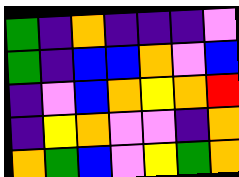[["green", "indigo", "orange", "indigo", "indigo", "indigo", "violet"], ["green", "indigo", "blue", "blue", "orange", "violet", "blue"], ["indigo", "violet", "blue", "orange", "yellow", "orange", "red"], ["indigo", "yellow", "orange", "violet", "violet", "indigo", "orange"], ["orange", "green", "blue", "violet", "yellow", "green", "orange"]]